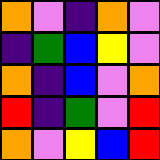[["orange", "violet", "indigo", "orange", "violet"], ["indigo", "green", "blue", "yellow", "violet"], ["orange", "indigo", "blue", "violet", "orange"], ["red", "indigo", "green", "violet", "red"], ["orange", "violet", "yellow", "blue", "red"]]